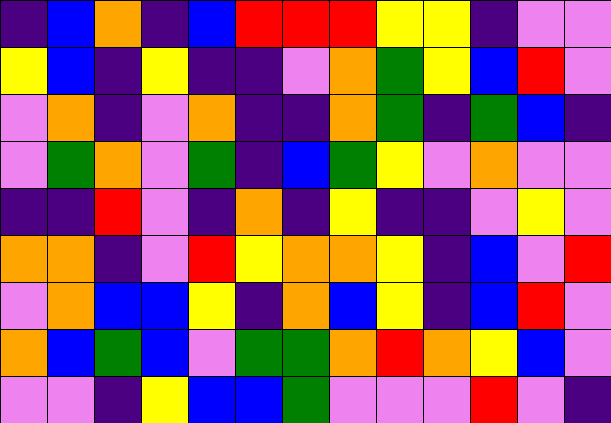[["indigo", "blue", "orange", "indigo", "blue", "red", "red", "red", "yellow", "yellow", "indigo", "violet", "violet"], ["yellow", "blue", "indigo", "yellow", "indigo", "indigo", "violet", "orange", "green", "yellow", "blue", "red", "violet"], ["violet", "orange", "indigo", "violet", "orange", "indigo", "indigo", "orange", "green", "indigo", "green", "blue", "indigo"], ["violet", "green", "orange", "violet", "green", "indigo", "blue", "green", "yellow", "violet", "orange", "violet", "violet"], ["indigo", "indigo", "red", "violet", "indigo", "orange", "indigo", "yellow", "indigo", "indigo", "violet", "yellow", "violet"], ["orange", "orange", "indigo", "violet", "red", "yellow", "orange", "orange", "yellow", "indigo", "blue", "violet", "red"], ["violet", "orange", "blue", "blue", "yellow", "indigo", "orange", "blue", "yellow", "indigo", "blue", "red", "violet"], ["orange", "blue", "green", "blue", "violet", "green", "green", "orange", "red", "orange", "yellow", "blue", "violet"], ["violet", "violet", "indigo", "yellow", "blue", "blue", "green", "violet", "violet", "violet", "red", "violet", "indigo"]]